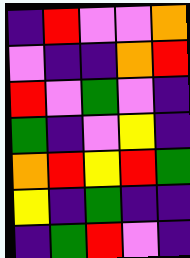[["indigo", "red", "violet", "violet", "orange"], ["violet", "indigo", "indigo", "orange", "red"], ["red", "violet", "green", "violet", "indigo"], ["green", "indigo", "violet", "yellow", "indigo"], ["orange", "red", "yellow", "red", "green"], ["yellow", "indigo", "green", "indigo", "indigo"], ["indigo", "green", "red", "violet", "indigo"]]